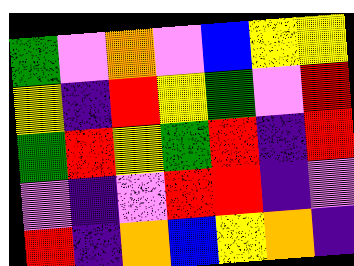[["green", "violet", "orange", "violet", "blue", "yellow", "yellow"], ["yellow", "indigo", "red", "yellow", "green", "violet", "red"], ["green", "red", "yellow", "green", "red", "indigo", "red"], ["violet", "indigo", "violet", "red", "red", "indigo", "violet"], ["red", "indigo", "orange", "blue", "yellow", "orange", "indigo"]]